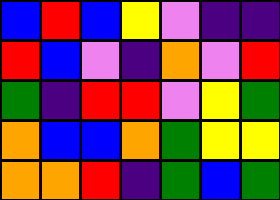[["blue", "red", "blue", "yellow", "violet", "indigo", "indigo"], ["red", "blue", "violet", "indigo", "orange", "violet", "red"], ["green", "indigo", "red", "red", "violet", "yellow", "green"], ["orange", "blue", "blue", "orange", "green", "yellow", "yellow"], ["orange", "orange", "red", "indigo", "green", "blue", "green"]]